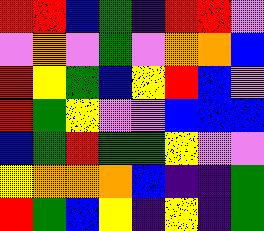[["red", "red", "blue", "green", "indigo", "red", "red", "violet"], ["violet", "orange", "violet", "green", "violet", "orange", "orange", "blue"], ["red", "yellow", "green", "blue", "yellow", "red", "blue", "violet"], ["red", "green", "yellow", "violet", "violet", "blue", "blue", "blue"], ["blue", "green", "red", "green", "green", "yellow", "violet", "violet"], ["yellow", "orange", "orange", "orange", "blue", "indigo", "indigo", "green"], ["red", "green", "blue", "yellow", "indigo", "yellow", "indigo", "green"]]